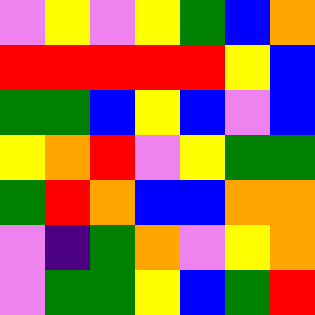[["violet", "yellow", "violet", "yellow", "green", "blue", "orange"], ["red", "red", "red", "red", "red", "yellow", "blue"], ["green", "green", "blue", "yellow", "blue", "violet", "blue"], ["yellow", "orange", "red", "violet", "yellow", "green", "green"], ["green", "red", "orange", "blue", "blue", "orange", "orange"], ["violet", "indigo", "green", "orange", "violet", "yellow", "orange"], ["violet", "green", "green", "yellow", "blue", "green", "red"]]